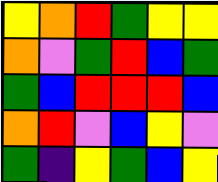[["yellow", "orange", "red", "green", "yellow", "yellow"], ["orange", "violet", "green", "red", "blue", "green"], ["green", "blue", "red", "red", "red", "blue"], ["orange", "red", "violet", "blue", "yellow", "violet"], ["green", "indigo", "yellow", "green", "blue", "yellow"]]